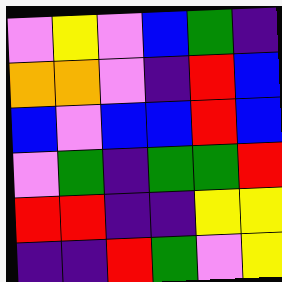[["violet", "yellow", "violet", "blue", "green", "indigo"], ["orange", "orange", "violet", "indigo", "red", "blue"], ["blue", "violet", "blue", "blue", "red", "blue"], ["violet", "green", "indigo", "green", "green", "red"], ["red", "red", "indigo", "indigo", "yellow", "yellow"], ["indigo", "indigo", "red", "green", "violet", "yellow"]]